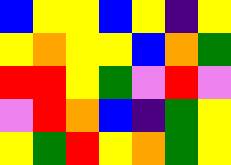[["blue", "yellow", "yellow", "blue", "yellow", "indigo", "yellow"], ["yellow", "orange", "yellow", "yellow", "blue", "orange", "green"], ["red", "red", "yellow", "green", "violet", "red", "violet"], ["violet", "red", "orange", "blue", "indigo", "green", "yellow"], ["yellow", "green", "red", "yellow", "orange", "green", "yellow"]]